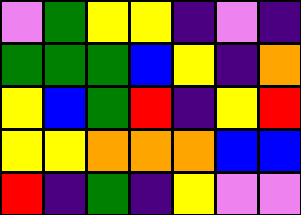[["violet", "green", "yellow", "yellow", "indigo", "violet", "indigo"], ["green", "green", "green", "blue", "yellow", "indigo", "orange"], ["yellow", "blue", "green", "red", "indigo", "yellow", "red"], ["yellow", "yellow", "orange", "orange", "orange", "blue", "blue"], ["red", "indigo", "green", "indigo", "yellow", "violet", "violet"]]